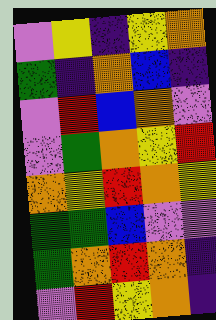[["violet", "yellow", "indigo", "yellow", "orange"], ["green", "indigo", "orange", "blue", "indigo"], ["violet", "red", "blue", "orange", "violet"], ["violet", "green", "orange", "yellow", "red"], ["orange", "yellow", "red", "orange", "yellow"], ["green", "green", "blue", "violet", "violet"], ["green", "orange", "red", "orange", "indigo"], ["violet", "red", "yellow", "orange", "indigo"]]